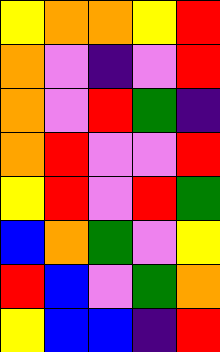[["yellow", "orange", "orange", "yellow", "red"], ["orange", "violet", "indigo", "violet", "red"], ["orange", "violet", "red", "green", "indigo"], ["orange", "red", "violet", "violet", "red"], ["yellow", "red", "violet", "red", "green"], ["blue", "orange", "green", "violet", "yellow"], ["red", "blue", "violet", "green", "orange"], ["yellow", "blue", "blue", "indigo", "red"]]